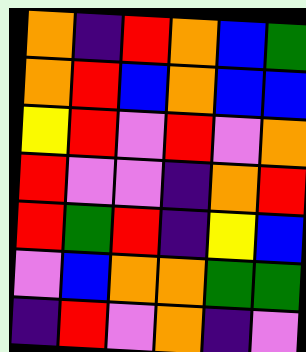[["orange", "indigo", "red", "orange", "blue", "green"], ["orange", "red", "blue", "orange", "blue", "blue"], ["yellow", "red", "violet", "red", "violet", "orange"], ["red", "violet", "violet", "indigo", "orange", "red"], ["red", "green", "red", "indigo", "yellow", "blue"], ["violet", "blue", "orange", "orange", "green", "green"], ["indigo", "red", "violet", "orange", "indigo", "violet"]]